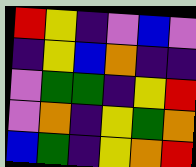[["red", "yellow", "indigo", "violet", "blue", "violet"], ["indigo", "yellow", "blue", "orange", "indigo", "indigo"], ["violet", "green", "green", "indigo", "yellow", "red"], ["violet", "orange", "indigo", "yellow", "green", "orange"], ["blue", "green", "indigo", "yellow", "orange", "red"]]